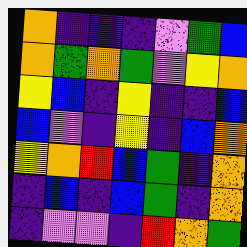[["orange", "indigo", "indigo", "indigo", "violet", "green", "blue"], ["orange", "green", "orange", "green", "violet", "yellow", "orange"], ["yellow", "blue", "indigo", "yellow", "indigo", "indigo", "blue"], ["blue", "violet", "indigo", "yellow", "indigo", "blue", "orange"], ["yellow", "orange", "red", "blue", "green", "indigo", "orange"], ["indigo", "blue", "indigo", "blue", "green", "indigo", "orange"], ["indigo", "violet", "violet", "indigo", "red", "orange", "green"]]